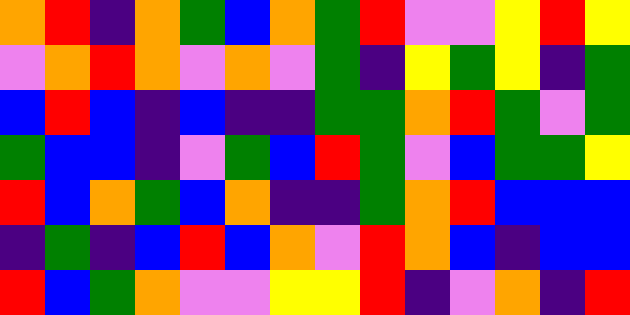[["orange", "red", "indigo", "orange", "green", "blue", "orange", "green", "red", "violet", "violet", "yellow", "red", "yellow"], ["violet", "orange", "red", "orange", "violet", "orange", "violet", "green", "indigo", "yellow", "green", "yellow", "indigo", "green"], ["blue", "red", "blue", "indigo", "blue", "indigo", "indigo", "green", "green", "orange", "red", "green", "violet", "green"], ["green", "blue", "blue", "indigo", "violet", "green", "blue", "red", "green", "violet", "blue", "green", "green", "yellow"], ["red", "blue", "orange", "green", "blue", "orange", "indigo", "indigo", "green", "orange", "red", "blue", "blue", "blue"], ["indigo", "green", "indigo", "blue", "red", "blue", "orange", "violet", "red", "orange", "blue", "indigo", "blue", "blue"], ["red", "blue", "green", "orange", "violet", "violet", "yellow", "yellow", "red", "indigo", "violet", "orange", "indigo", "red"]]